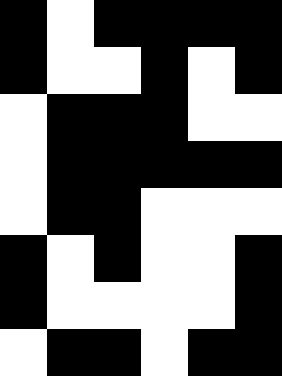[["black", "white", "black", "black", "black", "black"], ["black", "white", "white", "black", "white", "black"], ["white", "black", "black", "black", "white", "white"], ["white", "black", "black", "black", "black", "black"], ["white", "black", "black", "white", "white", "white"], ["black", "white", "black", "white", "white", "black"], ["black", "white", "white", "white", "white", "black"], ["white", "black", "black", "white", "black", "black"]]